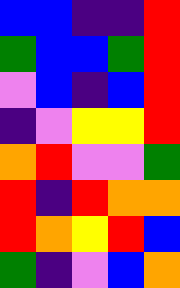[["blue", "blue", "indigo", "indigo", "red"], ["green", "blue", "blue", "green", "red"], ["violet", "blue", "indigo", "blue", "red"], ["indigo", "violet", "yellow", "yellow", "red"], ["orange", "red", "violet", "violet", "green"], ["red", "indigo", "red", "orange", "orange"], ["red", "orange", "yellow", "red", "blue"], ["green", "indigo", "violet", "blue", "orange"]]